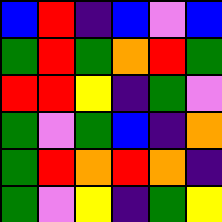[["blue", "red", "indigo", "blue", "violet", "blue"], ["green", "red", "green", "orange", "red", "green"], ["red", "red", "yellow", "indigo", "green", "violet"], ["green", "violet", "green", "blue", "indigo", "orange"], ["green", "red", "orange", "red", "orange", "indigo"], ["green", "violet", "yellow", "indigo", "green", "yellow"]]